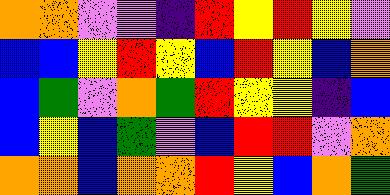[["orange", "orange", "violet", "violet", "indigo", "red", "yellow", "red", "yellow", "violet"], ["blue", "blue", "yellow", "red", "yellow", "blue", "red", "yellow", "blue", "orange"], ["blue", "green", "violet", "orange", "green", "red", "yellow", "yellow", "indigo", "blue"], ["blue", "yellow", "blue", "green", "violet", "blue", "red", "red", "violet", "orange"], ["orange", "orange", "blue", "orange", "orange", "red", "yellow", "blue", "orange", "green"]]